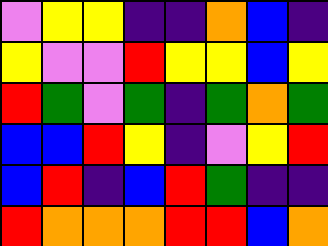[["violet", "yellow", "yellow", "indigo", "indigo", "orange", "blue", "indigo"], ["yellow", "violet", "violet", "red", "yellow", "yellow", "blue", "yellow"], ["red", "green", "violet", "green", "indigo", "green", "orange", "green"], ["blue", "blue", "red", "yellow", "indigo", "violet", "yellow", "red"], ["blue", "red", "indigo", "blue", "red", "green", "indigo", "indigo"], ["red", "orange", "orange", "orange", "red", "red", "blue", "orange"]]